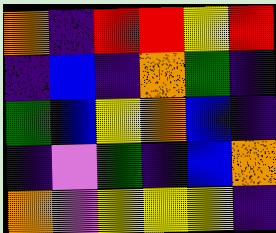[["orange", "indigo", "red", "red", "yellow", "red"], ["indigo", "blue", "indigo", "orange", "green", "indigo"], ["green", "blue", "yellow", "orange", "blue", "indigo"], ["indigo", "violet", "green", "indigo", "blue", "orange"], ["orange", "violet", "yellow", "yellow", "yellow", "indigo"]]